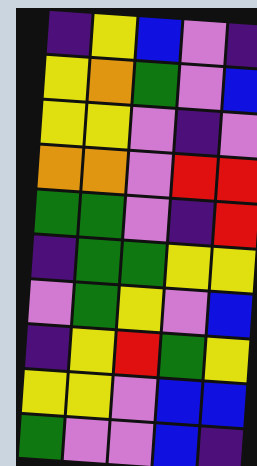[["indigo", "yellow", "blue", "violet", "indigo"], ["yellow", "orange", "green", "violet", "blue"], ["yellow", "yellow", "violet", "indigo", "violet"], ["orange", "orange", "violet", "red", "red"], ["green", "green", "violet", "indigo", "red"], ["indigo", "green", "green", "yellow", "yellow"], ["violet", "green", "yellow", "violet", "blue"], ["indigo", "yellow", "red", "green", "yellow"], ["yellow", "yellow", "violet", "blue", "blue"], ["green", "violet", "violet", "blue", "indigo"]]